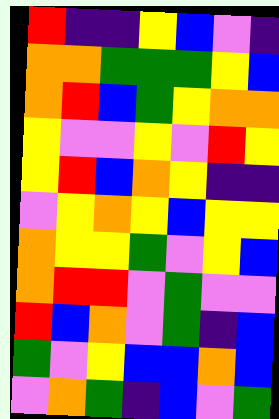[["red", "indigo", "indigo", "yellow", "blue", "violet", "indigo"], ["orange", "orange", "green", "green", "green", "yellow", "blue"], ["orange", "red", "blue", "green", "yellow", "orange", "orange"], ["yellow", "violet", "violet", "yellow", "violet", "red", "yellow"], ["yellow", "red", "blue", "orange", "yellow", "indigo", "indigo"], ["violet", "yellow", "orange", "yellow", "blue", "yellow", "yellow"], ["orange", "yellow", "yellow", "green", "violet", "yellow", "blue"], ["orange", "red", "red", "violet", "green", "violet", "violet"], ["red", "blue", "orange", "violet", "green", "indigo", "blue"], ["green", "violet", "yellow", "blue", "blue", "orange", "blue"], ["violet", "orange", "green", "indigo", "blue", "violet", "green"]]